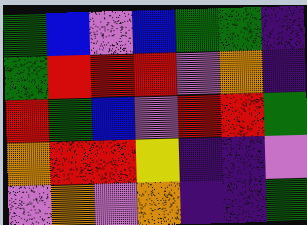[["green", "blue", "violet", "blue", "green", "green", "indigo"], ["green", "red", "red", "red", "violet", "orange", "indigo"], ["red", "green", "blue", "violet", "red", "red", "green"], ["orange", "red", "red", "yellow", "indigo", "indigo", "violet"], ["violet", "orange", "violet", "orange", "indigo", "indigo", "green"]]